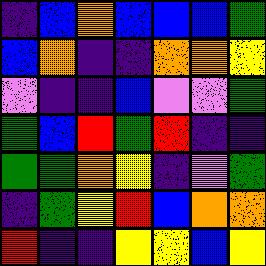[["indigo", "blue", "orange", "blue", "blue", "blue", "green"], ["blue", "orange", "indigo", "indigo", "orange", "orange", "yellow"], ["violet", "indigo", "indigo", "blue", "violet", "violet", "green"], ["green", "blue", "red", "green", "red", "indigo", "indigo"], ["green", "green", "orange", "yellow", "indigo", "violet", "green"], ["indigo", "green", "yellow", "red", "blue", "orange", "orange"], ["red", "indigo", "indigo", "yellow", "yellow", "blue", "yellow"]]